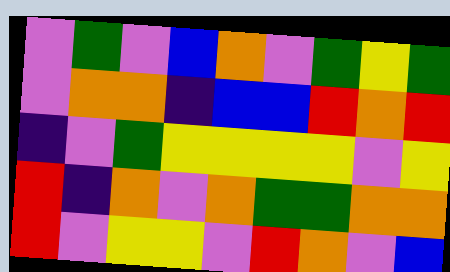[["violet", "green", "violet", "blue", "orange", "violet", "green", "yellow", "green"], ["violet", "orange", "orange", "indigo", "blue", "blue", "red", "orange", "red"], ["indigo", "violet", "green", "yellow", "yellow", "yellow", "yellow", "violet", "yellow"], ["red", "indigo", "orange", "violet", "orange", "green", "green", "orange", "orange"], ["red", "violet", "yellow", "yellow", "violet", "red", "orange", "violet", "blue"]]